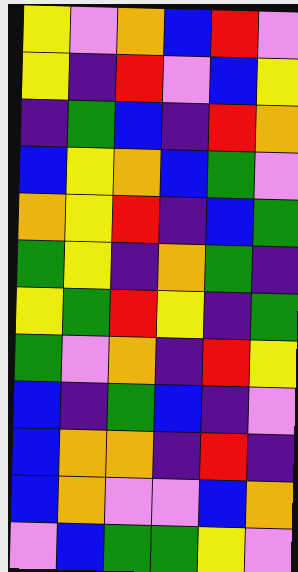[["yellow", "violet", "orange", "blue", "red", "violet"], ["yellow", "indigo", "red", "violet", "blue", "yellow"], ["indigo", "green", "blue", "indigo", "red", "orange"], ["blue", "yellow", "orange", "blue", "green", "violet"], ["orange", "yellow", "red", "indigo", "blue", "green"], ["green", "yellow", "indigo", "orange", "green", "indigo"], ["yellow", "green", "red", "yellow", "indigo", "green"], ["green", "violet", "orange", "indigo", "red", "yellow"], ["blue", "indigo", "green", "blue", "indigo", "violet"], ["blue", "orange", "orange", "indigo", "red", "indigo"], ["blue", "orange", "violet", "violet", "blue", "orange"], ["violet", "blue", "green", "green", "yellow", "violet"]]